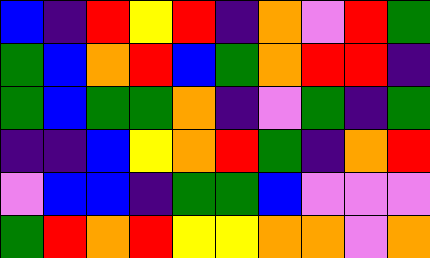[["blue", "indigo", "red", "yellow", "red", "indigo", "orange", "violet", "red", "green"], ["green", "blue", "orange", "red", "blue", "green", "orange", "red", "red", "indigo"], ["green", "blue", "green", "green", "orange", "indigo", "violet", "green", "indigo", "green"], ["indigo", "indigo", "blue", "yellow", "orange", "red", "green", "indigo", "orange", "red"], ["violet", "blue", "blue", "indigo", "green", "green", "blue", "violet", "violet", "violet"], ["green", "red", "orange", "red", "yellow", "yellow", "orange", "orange", "violet", "orange"]]